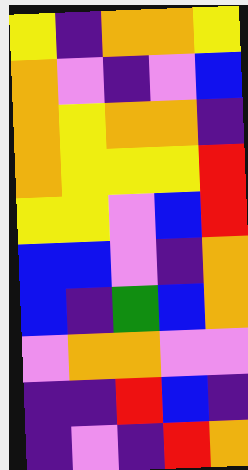[["yellow", "indigo", "orange", "orange", "yellow"], ["orange", "violet", "indigo", "violet", "blue"], ["orange", "yellow", "orange", "orange", "indigo"], ["orange", "yellow", "yellow", "yellow", "red"], ["yellow", "yellow", "violet", "blue", "red"], ["blue", "blue", "violet", "indigo", "orange"], ["blue", "indigo", "green", "blue", "orange"], ["violet", "orange", "orange", "violet", "violet"], ["indigo", "indigo", "red", "blue", "indigo"], ["indigo", "violet", "indigo", "red", "orange"]]